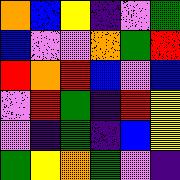[["orange", "blue", "yellow", "indigo", "violet", "green"], ["blue", "violet", "violet", "orange", "green", "red"], ["red", "orange", "red", "blue", "violet", "blue"], ["violet", "red", "green", "indigo", "red", "yellow"], ["violet", "indigo", "green", "indigo", "blue", "yellow"], ["green", "yellow", "orange", "green", "violet", "indigo"]]